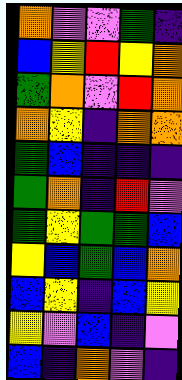[["orange", "violet", "violet", "green", "indigo"], ["blue", "yellow", "red", "yellow", "orange"], ["green", "orange", "violet", "red", "orange"], ["orange", "yellow", "indigo", "orange", "orange"], ["green", "blue", "indigo", "indigo", "indigo"], ["green", "orange", "indigo", "red", "violet"], ["green", "yellow", "green", "green", "blue"], ["yellow", "blue", "green", "blue", "orange"], ["blue", "yellow", "indigo", "blue", "yellow"], ["yellow", "violet", "blue", "indigo", "violet"], ["blue", "indigo", "orange", "violet", "indigo"]]